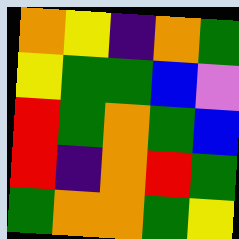[["orange", "yellow", "indigo", "orange", "green"], ["yellow", "green", "green", "blue", "violet"], ["red", "green", "orange", "green", "blue"], ["red", "indigo", "orange", "red", "green"], ["green", "orange", "orange", "green", "yellow"]]